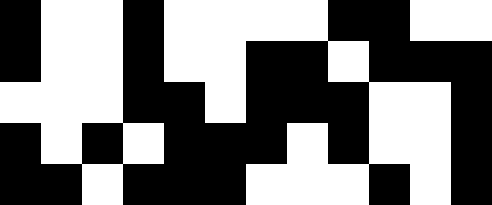[["black", "white", "white", "black", "white", "white", "white", "white", "black", "black", "white", "white"], ["black", "white", "white", "black", "white", "white", "black", "black", "white", "black", "black", "black"], ["white", "white", "white", "black", "black", "white", "black", "black", "black", "white", "white", "black"], ["black", "white", "black", "white", "black", "black", "black", "white", "black", "white", "white", "black"], ["black", "black", "white", "black", "black", "black", "white", "white", "white", "black", "white", "black"]]